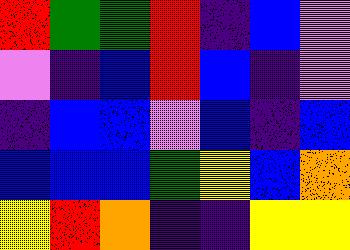[["red", "green", "green", "red", "indigo", "blue", "violet"], ["violet", "indigo", "blue", "red", "blue", "indigo", "violet"], ["indigo", "blue", "blue", "violet", "blue", "indigo", "blue"], ["blue", "blue", "blue", "green", "yellow", "blue", "orange"], ["yellow", "red", "orange", "indigo", "indigo", "yellow", "yellow"]]